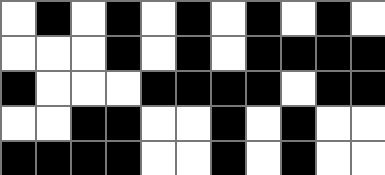[["white", "black", "white", "black", "white", "black", "white", "black", "white", "black", "white"], ["white", "white", "white", "black", "white", "black", "white", "black", "black", "black", "black"], ["black", "white", "white", "white", "black", "black", "black", "black", "white", "black", "black"], ["white", "white", "black", "black", "white", "white", "black", "white", "black", "white", "white"], ["black", "black", "black", "black", "white", "white", "black", "white", "black", "white", "white"]]